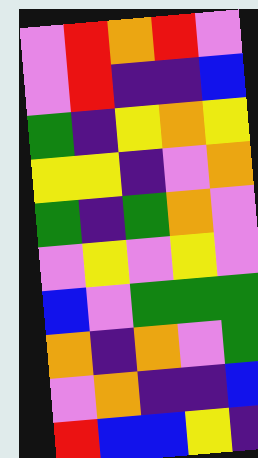[["violet", "red", "orange", "red", "violet"], ["violet", "red", "indigo", "indigo", "blue"], ["green", "indigo", "yellow", "orange", "yellow"], ["yellow", "yellow", "indigo", "violet", "orange"], ["green", "indigo", "green", "orange", "violet"], ["violet", "yellow", "violet", "yellow", "violet"], ["blue", "violet", "green", "green", "green"], ["orange", "indigo", "orange", "violet", "green"], ["violet", "orange", "indigo", "indigo", "blue"], ["red", "blue", "blue", "yellow", "indigo"]]